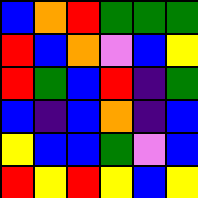[["blue", "orange", "red", "green", "green", "green"], ["red", "blue", "orange", "violet", "blue", "yellow"], ["red", "green", "blue", "red", "indigo", "green"], ["blue", "indigo", "blue", "orange", "indigo", "blue"], ["yellow", "blue", "blue", "green", "violet", "blue"], ["red", "yellow", "red", "yellow", "blue", "yellow"]]